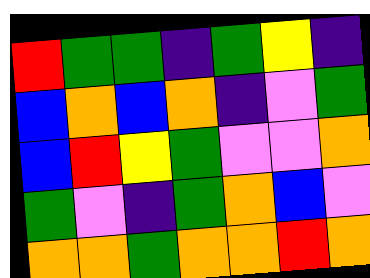[["red", "green", "green", "indigo", "green", "yellow", "indigo"], ["blue", "orange", "blue", "orange", "indigo", "violet", "green"], ["blue", "red", "yellow", "green", "violet", "violet", "orange"], ["green", "violet", "indigo", "green", "orange", "blue", "violet"], ["orange", "orange", "green", "orange", "orange", "red", "orange"]]